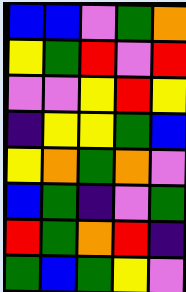[["blue", "blue", "violet", "green", "orange"], ["yellow", "green", "red", "violet", "red"], ["violet", "violet", "yellow", "red", "yellow"], ["indigo", "yellow", "yellow", "green", "blue"], ["yellow", "orange", "green", "orange", "violet"], ["blue", "green", "indigo", "violet", "green"], ["red", "green", "orange", "red", "indigo"], ["green", "blue", "green", "yellow", "violet"]]